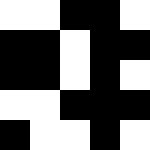[["white", "white", "black", "black", "white"], ["black", "black", "white", "black", "black"], ["black", "black", "white", "black", "white"], ["white", "white", "black", "black", "black"], ["black", "white", "white", "black", "white"]]